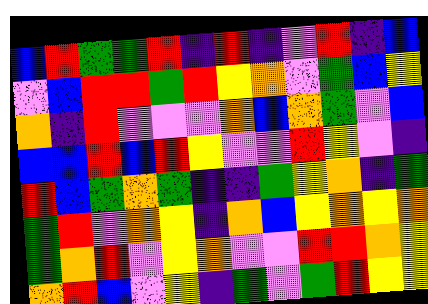[["blue", "red", "green", "green", "red", "indigo", "red", "indigo", "violet", "red", "indigo", "blue"], ["violet", "blue", "red", "red", "green", "red", "yellow", "orange", "violet", "green", "blue", "yellow"], ["orange", "indigo", "red", "violet", "violet", "violet", "orange", "blue", "orange", "green", "violet", "blue"], ["blue", "blue", "red", "blue", "red", "yellow", "violet", "violet", "red", "yellow", "violet", "indigo"], ["red", "blue", "green", "orange", "green", "indigo", "indigo", "green", "yellow", "orange", "indigo", "green"], ["green", "red", "violet", "orange", "yellow", "indigo", "orange", "blue", "yellow", "orange", "yellow", "orange"], ["green", "orange", "red", "violet", "yellow", "orange", "violet", "violet", "red", "red", "orange", "yellow"], ["orange", "red", "blue", "violet", "yellow", "indigo", "green", "violet", "green", "red", "yellow", "yellow"]]